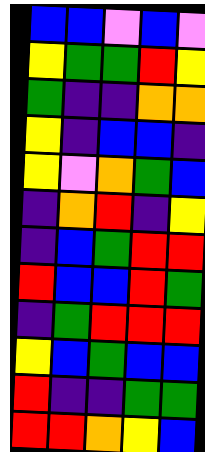[["blue", "blue", "violet", "blue", "violet"], ["yellow", "green", "green", "red", "yellow"], ["green", "indigo", "indigo", "orange", "orange"], ["yellow", "indigo", "blue", "blue", "indigo"], ["yellow", "violet", "orange", "green", "blue"], ["indigo", "orange", "red", "indigo", "yellow"], ["indigo", "blue", "green", "red", "red"], ["red", "blue", "blue", "red", "green"], ["indigo", "green", "red", "red", "red"], ["yellow", "blue", "green", "blue", "blue"], ["red", "indigo", "indigo", "green", "green"], ["red", "red", "orange", "yellow", "blue"]]